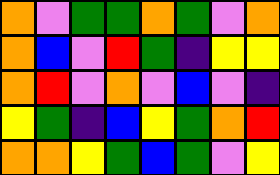[["orange", "violet", "green", "green", "orange", "green", "violet", "orange"], ["orange", "blue", "violet", "red", "green", "indigo", "yellow", "yellow"], ["orange", "red", "violet", "orange", "violet", "blue", "violet", "indigo"], ["yellow", "green", "indigo", "blue", "yellow", "green", "orange", "red"], ["orange", "orange", "yellow", "green", "blue", "green", "violet", "yellow"]]